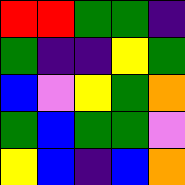[["red", "red", "green", "green", "indigo"], ["green", "indigo", "indigo", "yellow", "green"], ["blue", "violet", "yellow", "green", "orange"], ["green", "blue", "green", "green", "violet"], ["yellow", "blue", "indigo", "blue", "orange"]]